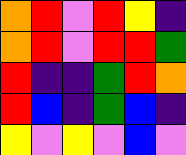[["orange", "red", "violet", "red", "yellow", "indigo"], ["orange", "red", "violet", "red", "red", "green"], ["red", "indigo", "indigo", "green", "red", "orange"], ["red", "blue", "indigo", "green", "blue", "indigo"], ["yellow", "violet", "yellow", "violet", "blue", "violet"]]